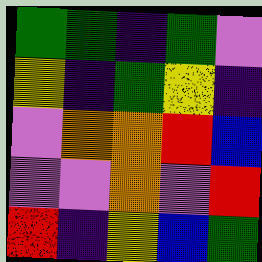[["green", "green", "indigo", "green", "violet"], ["yellow", "indigo", "green", "yellow", "indigo"], ["violet", "orange", "orange", "red", "blue"], ["violet", "violet", "orange", "violet", "red"], ["red", "indigo", "yellow", "blue", "green"]]